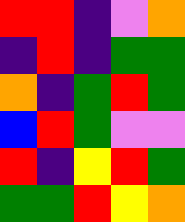[["red", "red", "indigo", "violet", "orange"], ["indigo", "red", "indigo", "green", "green"], ["orange", "indigo", "green", "red", "green"], ["blue", "red", "green", "violet", "violet"], ["red", "indigo", "yellow", "red", "green"], ["green", "green", "red", "yellow", "orange"]]